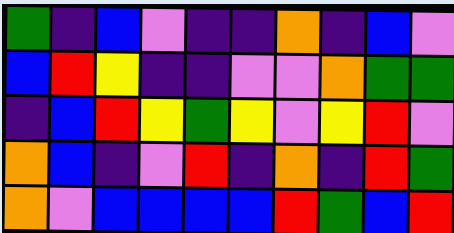[["green", "indigo", "blue", "violet", "indigo", "indigo", "orange", "indigo", "blue", "violet"], ["blue", "red", "yellow", "indigo", "indigo", "violet", "violet", "orange", "green", "green"], ["indigo", "blue", "red", "yellow", "green", "yellow", "violet", "yellow", "red", "violet"], ["orange", "blue", "indigo", "violet", "red", "indigo", "orange", "indigo", "red", "green"], ["orange", "violet", "blue", "blue", "blue", "blue", "red", "green", "blue", "red"]]